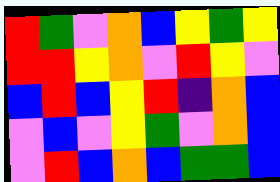[["red", "green", "violet", "orange", "blue", "yellow", "green", "yellow"], ["red", "red", "yellow", "orange", "violet", "red", "yellow", "violet"], ["blue", "red", "blue", "yellow", "red", "indigo", "orange", "blue"], ["violet", "blue", "violet", "yellow", "green", "violet", "orange", "blue"], ["violet", "red", "blue", "orange", "blue", "green", "green", "blue"]]